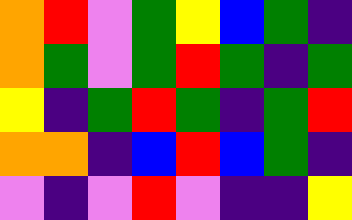[["orange", "red", "violet", "green", "yellow", "blue", "green", "indigo"], ["orange", "green", "violet", "green", "red", "green", "indigo", "green"], ["yellow", "indigo", "green", "red", "green", "indigo", "green", "red"], ["orange", "orange", "indigo", "blue", "red", "blue", "green", "indigo"], ["violet", "indigo", "violet", "red", "violet", "indigo", "indigo", "yellow"]]